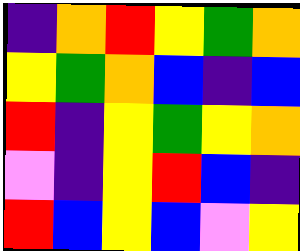[["indigo", "orange", "red", "yellow", "green", "orange"], ["yellow", "green", "orange", "blue", "indigo", "blue"], ["red", "indigo", "yellow", "green", "yellow", "orange"], ["violet", "indigo", "yellow", "red", "blue", "indigo"], ["red", "blue", "yellow", "blue", "violet", "yellow"]]